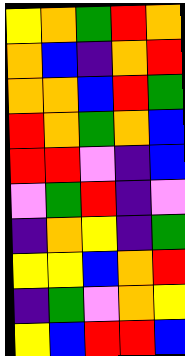[["yellow", "orange", "green", "red", "orange"], ["orange", "blue", "indigo", "orange", "red"], ["orange", "orange", "blue", "red", "green"], ["red", "orange", "green", "orange", "blue"], ["red", "red", "violet", "indigo", "blue"], ["violet", "green", "red", "indigo", "violet"], ["indigo", "orange", "yellow", "indigo", "green"], ["yellow", "yellow", "blue", "orange", "red"], ["indigo", "green", "violet", "orange", "yellow"], ["yellow", "blue", "red", "red", "blue"]]